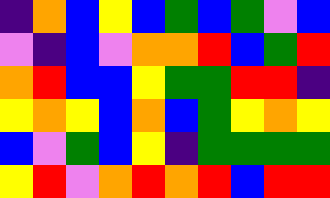[["indigo", "orange", "blue", "yellow", "blue", "green", "blue", "green", "violet", "blue"], ["violet", "indigo", "blue", "violet", "orange", "orange", "red", "blue", "green", "red"], ["orange", "red", "blue", "blue", "yellow", "green", "green", "red", "red", "indigo"], ["yellow", "orange", "yellow", "blue", "orange", "blue", "green", "yellow", "orange", "yellow"], ["blue", "violet", "green", "blue", "yellow", "indigo", "green", "green", "green", "green"], ["yellow", "red", "violet", "orange", "red", "orange", "red", "blue", "red", "red"]]